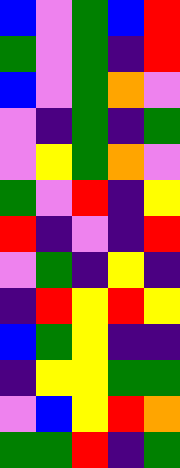[["blue", "violet", "green", "blue", "red"], ["green", "violet", "green", "indigo", "red"], ["blue", "violet", "green", "orange", "violet"], ["violet", "indigo", "green", "indigo", "green"], ["violet", "yellow", "green", "orange", "violet"], ["green", "violet", "red", "indigo", "yellow"], ["red", "indigo", "violet", "indigo", "red"], ["violet", "green", "indigo", "yellow", "indigo"], ["indigo", "red", "yellow", "red", "yellow"], ["blue", "green", "yellow", "indigo", "indigo"], ["indigo", "yellow", "yellow", "green", "green"], ["violet", "blue", "yellow", "red", "orange"], ["green", "green", "red", "indigo", "green"]]